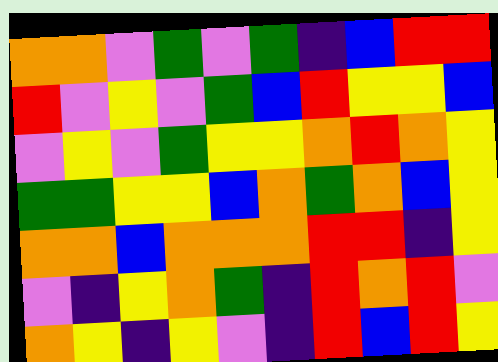[["orange", "orange", "violet", "green", "violet", "green", "indigo", "blue", "red", "red"], ["red", "violet", "yellow", "violet", "green", "blue", "red", "yellow", "yellow", "blue"], ["violet", "yellow", "violet", "green", "yellow", "yellow", "orange", "red", "orange", "yellow"], ["green", "green", "yellow", "yellow", "blue", "orange", "green", "orange", "blue", "yellow"], ["orange", "orange", "blue", "orange", "orange", "orange", "red", "red", "indigo", "yellow"], ["violet", "indigo", "yellow", "orange", "green", "indigo", "red", "orange", "red", "violet"], ["orange", "yellow", "indigo", "yellow", "violet", "indigo", "red", "blue", "red", "yellow"]]